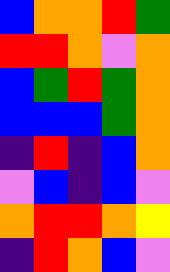[["blue", "orange", "orange", "red", "green"], ["red", "red", "orange", "violet", "orange"], ["blue", "green", "red", "green", "orange"], ["blue", "blue", "blue", "green", "orange"], ["indigo", "red", "indigo", "blue", "orange"], ["violet", "blue", "indigo", "blue", "violet"], ["orange", "red", "red", "orange", "yellow"], ["indigo", "red", "orange", "blue", "violet"]]